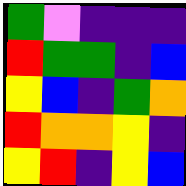[["green", "violet", "indigo", "indigo", "indigo"], ["red", "green", "green", "indigo", "blue"], ["yellow", "blue", "indigo", "green", "orange"], ["red", "orange", "orange", "yellow", "indigo"], ["yellow", "red", "indigo", "yellow", "blue"]]